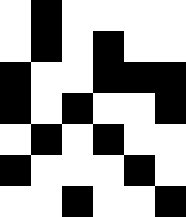[["white", "black", "white", "white", "white", "white"], ["white", "black", "white", "black", "white", "white"], ["black", "white", "white", "black", "black", "black"], ["black", "white", "black", "white", "white", "black"], ["white", "black", "white", "black", "white", "white"], ["black", "white", "white", "white", "black", "white"], ["white", "white", "black", "white", "white", "black"]]